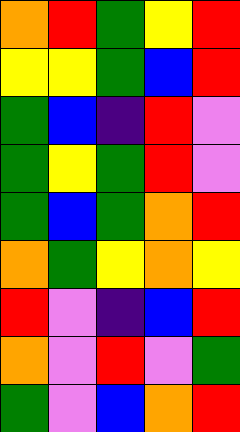[["orange", "red", "green", "yellow", "red"], ["yellow", "yellow", "green", "blue", "red"], ["green", "blue", "indigo", "red", "violet"], ["green", "yellow", "green", "red", "violet"], ["green", "blue", "green", "orange", "red"], ["orange", "green", "yellow", "orange", "yellow"], ["red", "violet", "indigo", "blue", "red"], ["orange", "violet", "red", "violet", "green"], ["green", "violet", "blue", "orange", "red"]]